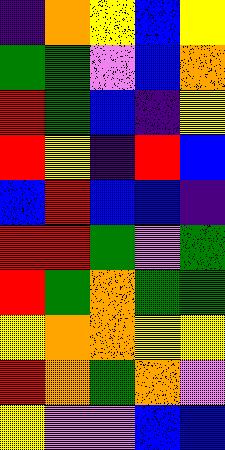[["indigo", "orange", "yellow", "blue", "yellow"], ["green", "green", "violet", "blue", "orange"], ["red", "green", "blue", "indigo", "yellow"], ["red", "yellow", "indigo", "red", "blue"], ["blue", "red", "blue", "blue", "indigo"], ["red", "red", "green", "violet", "green"], ["red", "green", "orange", "green", "green"], ["yellow", "orange", "orange", "yellow", "yellow"], ["red", "orange", "green", "orange", "violet"], ["yellow", "violet", "violet", "blue", "blue"]]